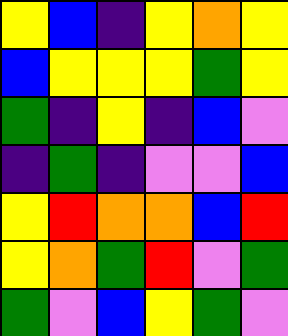[["yellow", "blue", "indigo", "yellow", "orange", "yellow"], ["blue", "yellow", "yellow", "yellow", "green", "yellow"], ["green", "indigo", "yellow", "indigo", "blue", "violet"], ["indigo", "green", "indigo", "violet", "violet", "blue"], ["yellow", "red", "orange", "orange", "blue", "red"], ["yellow", "orange", "green", "red", "violet", "green"], ["green", "violet", "blue", "yellow", "green", "violet"]]